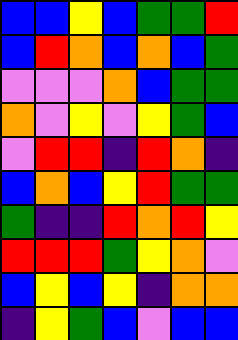[["blue", "blue", "yellow", "blue", "green", "green", "red"], ["blue", "red", "orange", "blue", "orange", "blue", "green"], ["violet", "violet", "violet", "orange", "blue", "green", "green"], ["orange", "violet", "yellow", "violet", "yellow", "green", "blue"], ["violet", "red", "red", "indigo", "red", "orange", "indigo"], ["blue", "orange", "blue", "yellow", "red", "green", "green"], ["green", "indigo", "indigo", "red", "orange", "red", "yellow"], ["red", "red", "red", "green", "yellow", "orange", "violet"], ["blue", "yellow", "blue", "yellow", "indigo", "orange", "orange"], ["indigo", "yellow", "green", "blue", "violet", "blue", "blue"]]